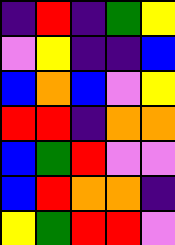[["indigo", "red", "indigo", "green", "yellow"], ["violet", "yellow", "indigo", "indigo", "blue"], ["blue", "orange", "blue", "violet", "yellow"], ["red", "red", "indigo", "orange", "orange"], ["blue", "green", "red", "violet", "violet"], ["blue", "red", "orange", "orange", "indigo"], ["yellow", "green", "red", "red", "violet"]]